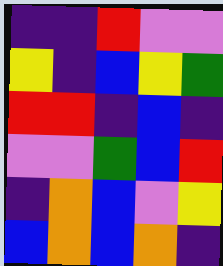[["indigo", "indigo", "red", "violet", "violet"], ["yellow", "indigo", "blue", "yellow", "green"], ["red", "red", "indigo", "blue", "indigo"], ["violet", "violet", "green", "blue", "red"], ["indigo", "orange", "blue", "violet", "yellow"], ["blue", "orange", "blue", "orange", "indigo"]]